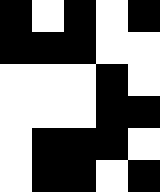[["black", "white", "black", "white", "black"], ["black", "black", "black", "white", "white"], ["white", "white", "white", "black", "white"], ["white", "white", "white", "black", "black"], ["white", "black", "black", "black", "white"], ["white", "black", "black", "white", "black"]]